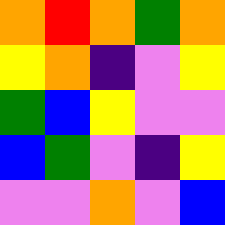[["orange", "red", "orange", "green", "orange"], ["yellow", "orange", "indigo", "violet", "yellow"], ["green", "blue", "yellow", "violet", "violet"], ["blue", "green", "violet", "indigo", "yellow"], ["violet", "violet", "orange", "violet", "blue"]]